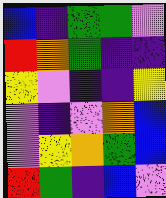[["blue", "indigo", "green", "green", "violet"], ["red", "orange", "green", "indigo", "indigo"], ["yellow", "violet", "indigo", "indigo", "yellow"], ["violet", "indigo", "violet", "orange", "blue"], ["violet", "yellow", "orange", "green", "blue"], ["red", "green", "indigo", "blue", "violet"]]